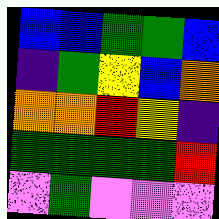[["blue", "blue", "green", "green", "blue"], ["indigo", "green", "yellow", "blue", "orange"], ["orange", "orange", "red", "yellow", "indigo"], ["green", "green", "green", "green", "red"], ["violet", "green", "violet", "violet", "violet"]]